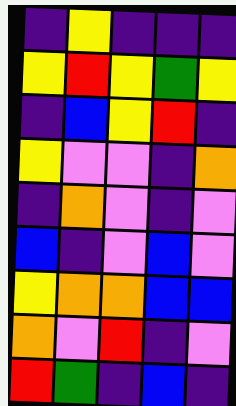[["indigo", "yellow", "indigo", "indigo", "indigo"], ["yellow", "red", "yellow", "green", "yellow"], ["indigo", "blue", "yellow", "red", "indigo"], ["yellow", "violet", "violet", "indigo", "orange"], ["indigo", "orange", "violet", "indigo", "violet"], ["blue", "indigo", "violet", "blue", "violet"], ["yellow", "orange", "orange", "blue", "blue"], ["orange", "violet", "red", "indigo", "violet"], ["red", "green", "indigo", "blue", "indigo"]]